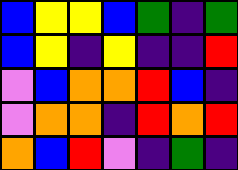[["blue", "yellow", "yellow", "blue", "green", "indigo", "green"], ["blue", "yellow", "indigo", "yellow", "indigo", "indigo", "red"], ["violet", "blue", "orange", "orange", "red", "blue", "indigo"], ["violet", "orange", "orange", "indigo", "red", "orange", "red"], ["orange", "blue", "red", "violet", "indigo", "green", "indigo"]]